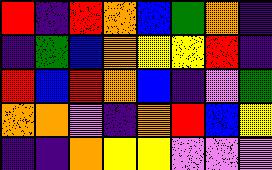[["red", "indigo", "red", "orange", "blue", "green", "orange", "indigo"], ["indigo", "green", "blue", "orange", "yellow", "yellow", "red", "indigo"], ["red", "blue", "red", "orange", "blue", "indigo", "violet", "green"], ["orange", "orange", "violet", "indigo", "orange", "red", "blue", "yellow"], ["indigo", "indigo", "orange", "yellow", "yellow", "violet", "violet", "violet"]]